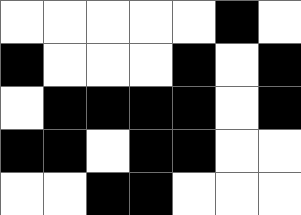[["white", "white", "white", "white", "white", "black", "white"], ["black", "white", "white", "white", "black", "white", "black"], ["white", "black", "black", "black", "black", "white", "black"], ["black", "black", "white", "black", "black", "white", "white"], ["white", "white", "black", "black", "white", "white", "white"]]